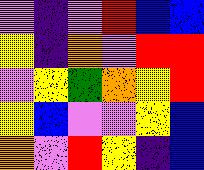[["violet", "indigo", "violet", "red", "blue", "blue"], ["yellow", "indigo", "orange", "violet", "red", "red"], ["violet", "yellow", "green", "orange", "yellow", "red"], ["yellow", "blue", "violet", "violet", "yellow", "blue"], ["orange", "violet", "red", "yellow", "indigo", "blue"]]